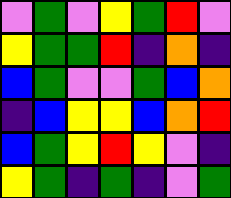[["violet", "green", "violet", "yellow", "green", "red", "violet"], ["yellow", "green", "green", "red", "indigo", "orange", "indigo"], ["blue", "green", "violet", "violet", "green", "blue", "orange"], ["indigo", "blue", "yellow", "yellow", "blue", "orange", "red"], ["blue", "green", "yellow", "red", "yellow", "violet", "indigo"], ["yellow", "green", "indigo", "green", "indigo", "violet", "green"]]